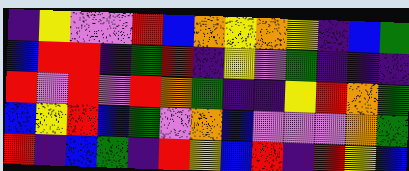[["indigo", "yellow", "violet", "violet", "red", "blue", "orange", "yellow", "orange", "yellow", "indigo", "blue", "green"], ["blue", "red", "red", "indigo", "green", "red", "indigo", "yellow", "violet", "green", "indigo", "indigo", "indigo"], ["red", "violet", "red", "violet", "red", "orange", "green", "indigo", "indigo", "yellow", "red", "orange", "green"], ["blue", "yellow", "red", "blue", "green", "violet", "orange", "blue", "violet", "violet", "violet", "orange", "green"], ["red", "indigo", "blue", "green", "indigo", "red", "yellow", "blue", "red", "indigo", "red", "yellow", "blue"]]